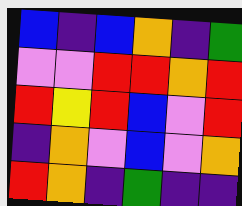[["blue", "indigo", "blue", "orange", "indigo", "green"], ["violet", "violet", "red", "red", "orange", "red"], ["red", "yellow", "red", "blue", "violet", "red"], ["indigo", "orange", "violet", "blue", "violet", "orange"], ["red", "orange", "indigo", "green", "indigo", "indigo"]]